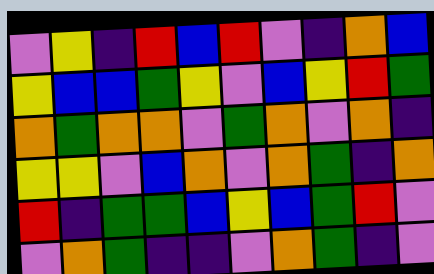[["violet", "yellow", "indigo", "red", "blue", "red", "violet", "indigo", "orange", "blue"], ["yellow", "blue", "blue", "green", "yellow", "violet", "blue", "yellow", "red", "green"], ["orange", "green", "orange", "orange", "violet", "green", "orange", "violet", "orange", "indigo"], ["yellow", "yellow", "violet", "blue", "orange", "violet", "orange", "green", "indigo", "orange"], ["red", "indigo", "green", "green", "blue", "yellow", "blue", "green", "red", "violet"], ["violet", "orange", "green", "indigo", "indigo", "violet", "orange", "green", "indigo", "violet"]]